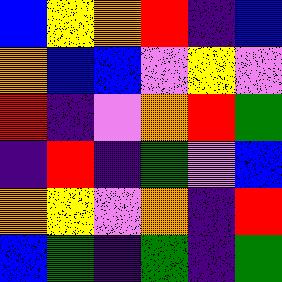[["blue", "yellow", "orange", "red", "indigo", "blue"], ["orange", "blue", "blue", "violet", "yellow", "violet"], ["red", "indigo", "violet", "orange", "red", "green"], ["indigo", "red", "indigo", "green", "violet", "blue"], ["orange", "yellow", "violet", "orange", "indigo", "red"], ["blue", "green", "indigo", "green", "indigo", "green"]]